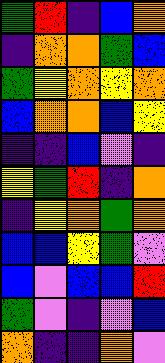[["green", "red", "indigo", "blue", "orange"], ["indigo", "orange", "orange", "green", "blue"], ["green", "yellow", "orange", "yellow", "orange"], ["blue", "orange", "orange", "blue", "yellow"], ["indigo", "indigo", "blue", "violet", "indigo"], ["yellow", "green", "red", "indigo", "orange"], ["indigo", "yellow", "orange", "green", "orange"], ["blue", "blue", "yellow", "green", "violet"], ["blue", "violet", "blue", "blue", "red"], ["green", "violet", "indigo", "violet", "blue"], ["orange", "indigo", "indigo", "orange", "violet"]]